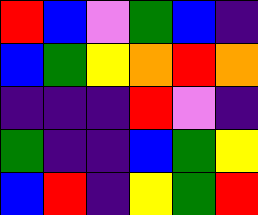[["red", "blue", "violet", "green", "blue", "indigo"], ["blue", "green", "yellow", "orange", "red", "orange"], ["indigo", "indigo", "indigo", "red", "violet", "indigo"], ["green", "indigo", "indigo", "blue", "green", "yellow"], ["blue", "red", "indigo", "yellow", "green", "red"]]